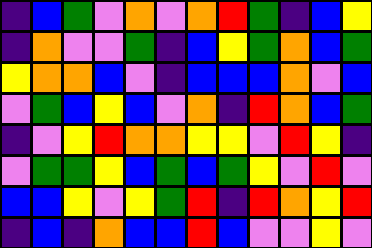[["indigo", "blue", "green", "violet", "orange", "violet", "orange", "red", "green", "indigo", "blue", "yellow"], ["indigo", "orange", "violet", "violet", "green", "indigo", "blue", "yellow", "green", "orange", "blue", "green"], ["yellow", "orange", "orange", "blue", "violet", "indigo", "blue", "blue", "blue", "orange", "violet", "blue"], ["violet", "green", "blue", "yellow", "blue", "violet", "orange", "indigo", "red", "orange", "blue", "green"], ["indigo", "violet", "yellow", "red", "orange", "orange", "yellow", "yellow", "violet", "red", "yellow", "indigo"], ["violet", "green", "green", "yellow", "blue", "green", "blue", "green", "yellow", "violet", "red", "violet"], ["blue", "blue", "yellow", "violet", "yellow", "green", "red", "indigo", "red", "orange", "yellow", "red"], ["indigo", "blue", "indigo", "orange", "blue", "blue", "red", "blue", "violet", "violet", "yellow", "violet"]]